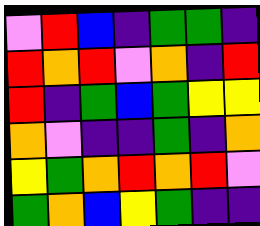[["violet", "red", "blue", "indigo", "green", "green", "indigo"], ["red", "orange", "red", "violet", "orange", "indigo", "red"], ["red", "indigo", "green", "blue", "green", "yellow", "yellow"], ["orange", "violet", "indigo", "indigo", "green", "indigo", "orange"], ["yellow", "green", "orange", "red", "orange", "red", "violet"], ["green", "orange", "blue", "yellow", "green", "indigo", "indigo"]]